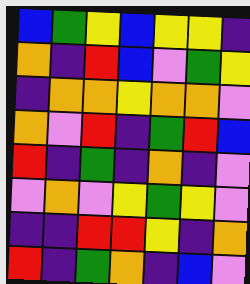[["blue", "green", "yellow", "blue", "yellow", "yellow", "indigo"], ["orange", "indigo", "red", "blue", "violet", "green", "yellow"], ["indigo", "orange", "orange", "yellow", "orange", "orange", "violet"], ["orange", "violet", "red", "indigo", "green", "red", "blue"], ["red", "indigo", "green", "indigo", "orange", "indigo", "violet"], ["violet", "orange", "violet", "yellow", "green", "yellow", "violet"], ["indigo", "indigo", "red", "red", "yellow", "indigo", "orange"], ["red", "indigo", "green", "orange", "indigo", "blue", "violet"]]